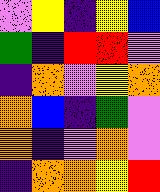[["violet", "yellow", "indigo", "yellow", "blue"], ["green", "indigo", "red", "red", "violet"], ["indigo", "orange", "violet", "yellow", "orange"], ["orange", "blue", "indigo", "green", "violet"], ["orange", "indigo", "violet", "orange", "violet"], ["indigo", "orange", "orange", "yellow", "red"]]